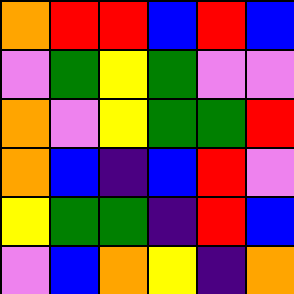[["orange", "red", "red", "blue", "red", "blue"], ["violet", "green", "yellow", "green", "violet", "violet"], ["orange", "violet", "yellow", "green", "green", "red"], ["orange", "blue", "indigo", "blue", "red", "violet"], ["yellow", "green", "green", "indigo", "red", "blue"], ["violet", "blue", "orange", "yellow", "indigo", "orange"]]